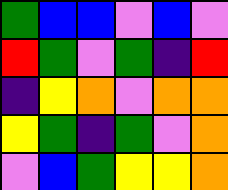[["green", "blue", "blue", "violet", "blue", "violet"], ["red", "green", "violet", "green", "indigo", "red"], ["indigo", "yellow", "orange", "violet", "orange", "orange"], ["yellow", "green", "indigo", "green", "violet", "orange"], ["violet", "blue", "green", "yellow", "yellow", "orange"]]